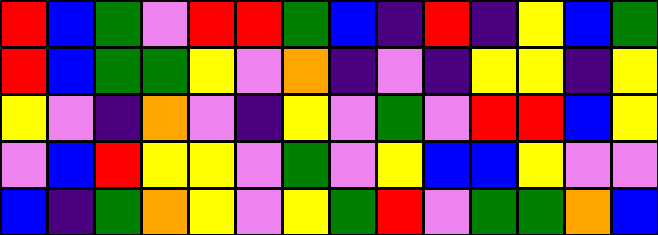[["red", "blue", "green", "violet", "red", "red", "green", "blue", "indigo", "red", "indigo", "yellow", "blue", "green"], ["red", "blue", "green", "green", "yellow", "violet", "orange", "indigo", "violet", "indigo", "yellow", "yellow", "indigo", "yellow"], ["yellow", "violet", "indigo", "orange", "violet", "indigo", "yellow", "violet", "green", "violet", "red", "red", "blue", "yellow"], ["violet", "blue", "red", "yellow", "yellow", "violet", "green", "violet", "yellow", "blue", "blue", "yellow", "violet", "violet"], ["blue", "indigo", "green", "orange", "yellow", "violet", "yellow", "green", "red", "violet", "green", "green", "orange", "blue"]]